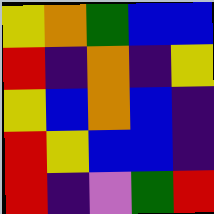[["yellow", "orange", "green", "blue", "blue"], ["red", "indigo", "orange", "indigo", "yellow"], ["yellow", "blue", "orange", "blue", "indigo"], ["red", "yellow", "blue", "blue", "indigo"], ["red", "indigo", "violet", "green", "red"]]